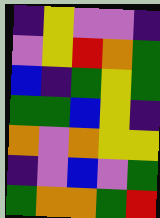[["indigo", "yellow", "violet", "violet", "indigo"], ["violet", "yellow", "red", "orange", "green"], ["blue", "indigo", "green", "yellow", "green"], ["green", "green", "blue", "yellow", "indigo"], ["orange", "violet", "orange", "yellow", "yellow"], ["indigo", "violet", "blue", "violet", "green"], ["green", "orange", "orange", "green", "red"]]